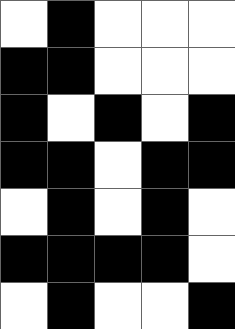[["white", "black", "white", "white", "white"], ["black", "black", "white", "white", "white"], ["black", "white", "black", "white", "black"], ["black", "black", "white", "black", "black"], ["white", "black", "white", "black", "white"], ["black", "black", "black", "black", "white"], ["white", "black", "white", "white", "black"]]